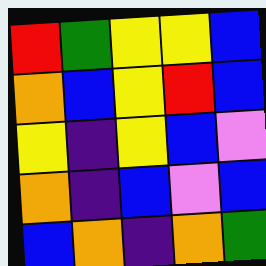[["red", "green", "yellow", "yellow", "blue"], ["orange", "blue", "yellow", "red", "blue"], ["yellow", "indigo", "yellow", "blue", "violet"], ["orange", "indigo", "blue", "violet", "blue"], ["blue", "orange", "indigo", "orange", "green"]]